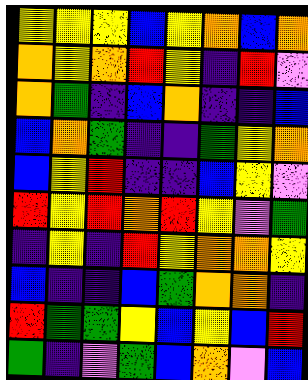[["yellow", "yellow", "yellow", "blue", "yellow", "orange", "blue", "orange"], ["orange", "yellow", "orange", "red", "yellow", "indigo", "red", "violet"], ["orange", "green", "indigo", "blue", "orange", "indigo", "indigo", "blue"], ["blue", "orange", "green", "indigo", "indigo", "green", "yellow", "orange"], ["blue", "yellow", "red", "indigo", "indigo", "blue", "yellow", "violet"], ["red", "yellow", "red", "orange", "red", "yellow", "violet", "green"], ["indigo", "yellow", "indigo", "red", "yellow", "orange", "orange", "yellow"], ["blue", "indigo", "indigo", "blue", "green", "orange", "orange", "indigo"], ["red", "green", "green", "yellow", "blue", "yellow", "blue", "red"], ["green", "indigo", "violet", "green", "blue", "orange", "violet", "blue"]]